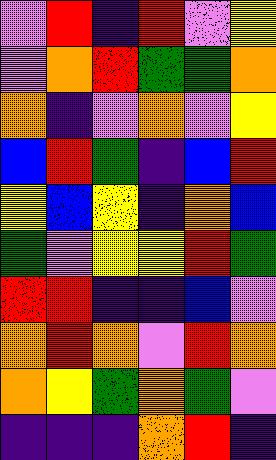[["violet", "red", "indigo", "red", "violet", "yellow"], ["violet", "orange", "red", "green", "green", "orange"], ["orange", "indigo", "violet", "orange", "violet", "yellow"], ["blue", "red", "green", "indigo", "blue", "red"], ["yellow", "blue", "yellow", "indigo", "orange", "blue"], ["green", "violet", "yellow", "yellow", "red", "green"], ["red", "red", "indigo", "indigo", "blue", "violet"], ["orange", "red", "orange", "violet", "red", "orange"], ["orange", "yellow", "green", "orange", "green", "violet"], ["indigo", "indigo", "indigo", "orange", "red", "indigo"]]